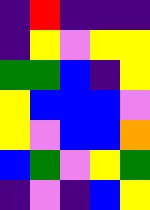[["indigo", "red", "indigo", "indigo", "indigo"], ["indigo", "yellow", "violet", "yellow", "yellow"], ["green", "green", "blue", "indigo", "yellow"], ["yellow", "blue", "blue", "blue", "violet"], ["yellow", "violet", "blue", "blue", "orange"], ["blue", "green", "violet", "yellow", "green"], ["indigo", "violet", "indigo", "blue", "yellow"]]